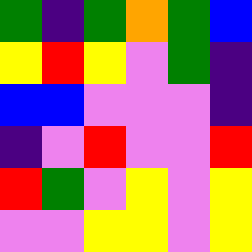[["green", "indigo", "green", "orange", "green", "blue"], ["yellow", "red", "yellow", "violet", "green", "indigo"], ["blue", "blue", "violet", "violet", "violet", "indigo"], ["indigo", "violet", "red", "violet", "violet", "red"], ["red", "green", "violet", "yellow", "violet", "yellow"], ["violet", "violet", "yellow", "yellow", "violet", "yellow"]]